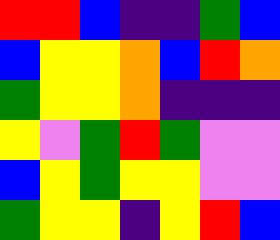[["red", "red", "blue", "indigo", "indigo", "green", "blue"], ["blue", "yellow", "yellow", "orange", "blue", "red", "orange"], ["green", "yellow", "yellow", "orange", "indigo", "indigo", "indigo"], ["yellow", "violet", "green", "red", "green", "violet", "violet"], ["blue", "yellow", "green", "yellow", "yellow", "violet", "violet"], ["green", "yellow", "yellow", "indigo", "yellow", "red", "blue"]]